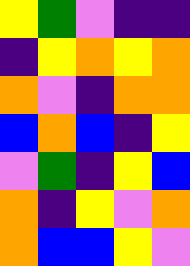[["yellow", "green", "violet", "indigo", "indigo"], ["indigo", "yellow", "orange", "yellow", "orange"], ["orange", "violet", "indigo", "orange", "orange"], ["blue", "orange", "blue", "indigo", "yellow"], ["violet", "green", "indigo", "yellow", "blue"], ["orange", "indigo", "yellow", "violet", "orange"], ["orange", "blue", "blue", "yellow", "violet"]]